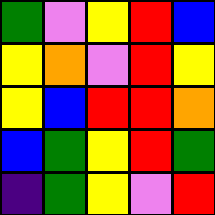[["green", "violet", "yellow", "red", "blue"], ["yellow", "orange", "violet", "red", "yellow"], ["yellow", "blue", "red", "red", "orange"], ["blue", "green", "yellow", "red", "green"], ["indigo", "green", "yellow", "violet", "red"]]